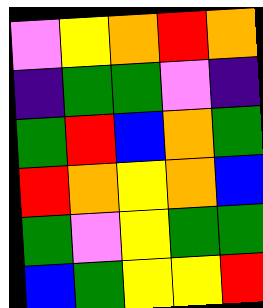[["violet", "yellow", "orange", "red", "orange"], ["indigo", "green", "green", "violet", "indigo"], ["green", "red", "blue", "orange", "green"], ["red", "orange", "yellow", "orange", "blue"], ["green", "violet", "yellow", "green", "green"], ["blue", "green", "yellow", "yellow", "red"]]